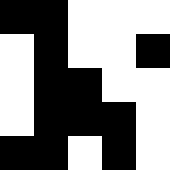[["black", "black", "white", "white", "white"], ["white", "black", "white", "white", "black"], ["white", "black", "black", "white", "white"], ["white", "black", "black", "black", "white"], ["black", "black", "white", "black", "white"]]